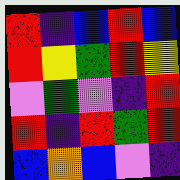[["red", "indigo", "blue", "red", "blue"], ["red", "yellow", "green", "red", "yellow"], ["violet", "green", "violet", "indigo", "red"], ["red", "indigo", "red", "green", "red"], ["blue", "orange", "blue", "violet", "indigo"]]